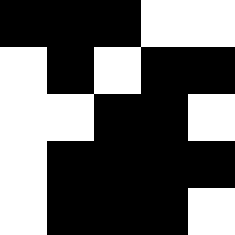[["black", "black", "black", "white", "white"], ["white", "black", "white", "black", "black"], ["white", "white", "black", "black", "white"], ["white", "black", "black", "black", "black"], ["white", "black", "black", "black", "white"]]